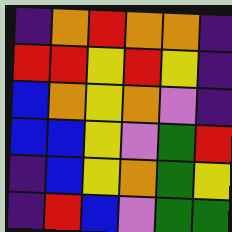[["indigo", "orange", "red", "orange", "orange", "indigo"], ["red", "red", "yellow", "red", "yellow", "indigo"], ["blue", "orange", "yellow", "orange", "violet", "indigo"], ["blue", "blue", "yellow", "violet", "green", "red"], ["indigo", "blue", "yellow", "orange", "green", "yellow"], ["indigo", "red", "blue", "violet", "green", "green"]]